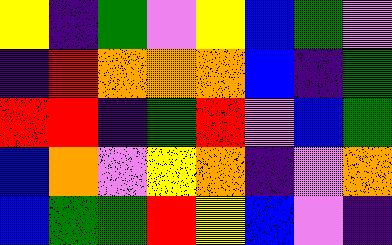[["yellow", "indigo", "green", "violet", "yellow", "blue", "green", "violet"], ["indigo", "red", "orange", "orange", "orange", "blue", "indigo", "green"], ["red", "red", "indigo", "green", "red", "violet", "blue", "green"], ["blue", "orange", "violet", "yellow", "orange", "indigo", "violet", "orange"], ["blue", "green", "green", "red", "yellow", "blue", "violet", "indigo"]]